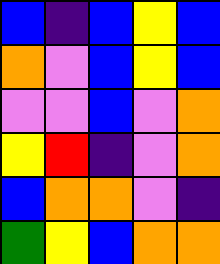[["blue", "indigo", "blue", "yellow", "blue"], ["orange", "violet", "blue", "yellow", "blue"], ["violet", "violet", "blue", "violet", "orange"], ["yellow", "red", "indigo", "violet", "orange"], ["blue", "orange", "orange", "violet", "indigo"], ["green", "yellow", "blue", "orange", "orange"]]